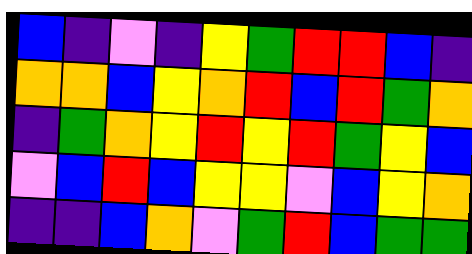[["blue", "indigo", "violet", "indigo", "yellow", "green", "red", "red", "blue", "indigo"], ["orange", "orange", "blue", "yellow", "orange", "red", "blue", "red", "green", "orange"], ["indigo", "green", "orange", "yellow", "red", "yellow", "red", "green", "yellow", "blue"], ["violet", "blue", "red", "blue", "yellow", "yellow", "violet", "blue", "yellow", "orange"], ["indigo", "indigo", "blue", "orange", "violet", "green", "red", "blue", "green", "green"]]